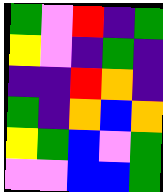[["green", "violet", "red", "indigo", "green"], ["yellow", "violet", "indigo", "green", "indigo"], ["indigo", "indigo", "red", "orange", "indigo"], ["green", "indigo", "orange", "blue", "orange"], ["yellow", "green", "blue", "violet", "green"], ["violet", "violet", "blue", "blue", "green"]]